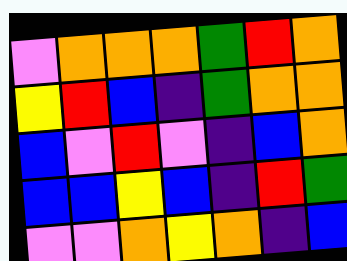[["violet", "orange", "orange", "orange", "green", "red", "orange"], ["yellow", "red", "blue", "indigo", "green", "orange", "orange"], ["blue", "violet", "red", "violet", "indigo", "blue", "orange"], ["blue", "blue", "yellow", "blue", "indigo", "red", "green"], ["violet", "violet", "orange", "yellow", "orange", "indigo", "blue"]]